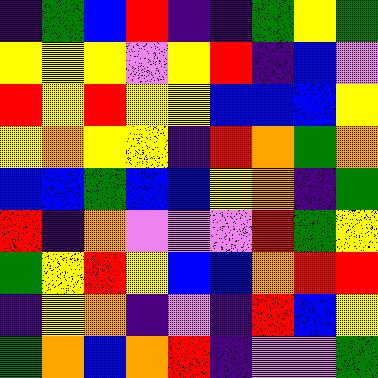[["indigo", "green", "blue", "red", "indigo", "indigo", "green", "yellow", "green"], ["yellow", "yellow", "yellow", "violet", "yellow", "red", "indigo", "blue", "violet"], ["red", "yellow", "red", "yellow", "yellow", "blue", "blue", "blue", "yellow"], ["yellow", "orange", "yellow", "yellow", "indigo", "red", "orange", "green", "orange"], ["blue", "blue", "green", "blue", "blue", "yellow", "orange", "indigo", "green"], ["red", "indigo", "orange", "violet", "violet", "violet", "red", "green", "yellow"], ["green", "yellow", "red", "yellow", "blue", "blue", "orange", "red", "red"], ["indigo", "yellow", "orange", "indigo", "violet", "indigo", "red", "blue", "yellow"], ["green", "orange", "blue", "orange", "red", "indigo", "violet", "violet", "green"]]